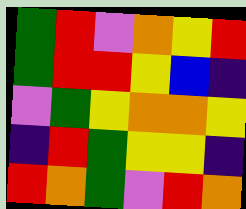[["green", "red", "violet", "orange", "yellow", "red"], ["green", "red", "red", "yellow", "blue", "indigo"], ["violet", "green", "yellow", "orange", "orange", "yellow"], ["indigo", "red", "green", "yellow", "yellow", "indigo"], ["red", "orange", "green", "violet", "red", "orange"]]